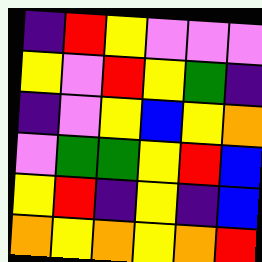[["indigo", "red", "yellow", "violet", "violet", "violet"], ["yellow", "violet", "red", "yellow", "green", "indigo"], ["indigo", "violet", "yellow", "blue", "yellow", "orange"], ["violet", "green", "green", "yellow", "red", "blue"], ["yellow", "red", "indigo", "yellow", "indigo", "blue"], ["orange", "yellow", "orange", "yellow", "orange", "red"]]